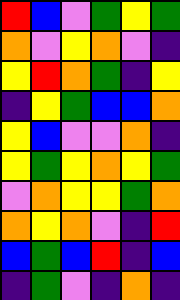[["red", "blue", "violet", "green", "yellow", "green"], ["orange", "violet", "yellow", "orange", "violet", "indigo"], ["yellow", "red", "orange", "green", "indigo", "yellow"], ["indigo", "yellow", "green", "blue", "blue", "orange"], ["yellow", "blue", "violet", "violet", "orange", "indigo"], ["yellow", "green", "yellow", "orange", "yellow", "green"], ["violet", "orange", "yellow", "yellow", "green", "orange"], ["orange", "yellow", "orange", "violet", "indigo", "red"], ["blue", "green", "blue", "red", "indigo", "blue"], ["indigo", "green", "violet", "indigo", "orange", "indigo"]]